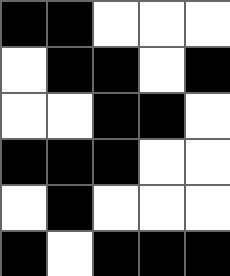[["black", "black", "white", "white", "white"], ["white", "black", "black", "white", "black"], ["white", "white", "black", "black", "white"], ["black", "black", "black", "white", "white"], ["white", "black", "white", "white", "white"], ["black", "white", "black", "black", "black"]]